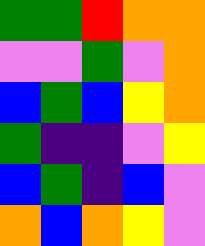[["green", "green", "red", "orange", "orange"], ["violet", "violet", "green", "violet", "orange"], ["blue", "green", "blue", "yellow", "orange"], ["green", "indigo", "indigo", "violet", "yellow"], ["blue", "green", "indigo", "blue", "violet"], ["orange", "blue", "orange", "yellow", "violet"]]